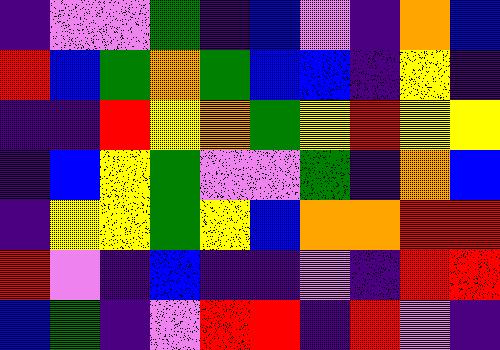[["indigo", "violet", "violet", "green", "indigo", "blue", "violet", "indigo", "orange", "blue"], ["red", "blue", "green", "orange", "green", "blue", "blue", "indigo", "yellow", "indigo"], ["indigo", "indigo", "red", "yellow", "orange", "green", "yellow", "red", "yellow", "yellow"], ["indigo", "blue", "yellow", "green", "violet", "violet", "green", "indigo", "orange", "blue"], ["indigo", "yellow", "yellow", "green", "yellow", "blue", "orange", "orange", "red", "red"], ["red", "violet", "indigo", "blue", "indigo", "indigo", "violet", "indigo", "red", "red"], ["blue", "green", "indigo", "violet", "red", "red", "indigo", "red", "violet", "indigo"]]